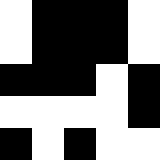[["white", "black", "black", "black", "white"], ["white", "black", "black", "black", "white"], ["black", "black", "black", "white", "black"], ["white", "white", "white", "white", "black"], ["black", "white", "black", "white", "white"]]